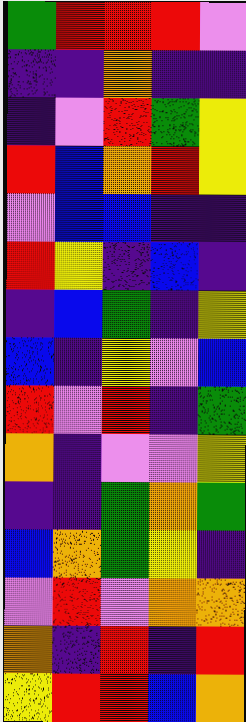[["green", "red", "red", "red", "violet"], ["indigo", "indigo", "orange", "indigo", "indigo"], ["indigo", "violet", "red", "green", "yellow"], ["red", "blue", "orange", "red", "yellow"], ["violet", "blue", "blue", "indigo", "indigo"], ["red", "yellow", "indigo", "blue", "indigo"], ["indigo", "blue", "green", "indigo", "yellow"], ["blue", "indigo", "yellow", "violet", "blue"], ["red", "violet", "red", "indigo", "green"], ["orange", "indigo", "violet", "violet", "yellow"], ["indigo", "indigo", "green", "orange", "green"], ["blue", "orange", "green", "yellow", "indigo"], ["violet", "red", "violet", "orange", "orange"], ["orange", "indigo", "red", "indigo", "red"], ["yellow", "red", "red", "blue", "orange"]]